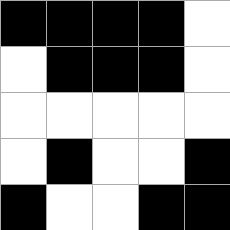[["black", "black", "black", "black", "white"], ["white", "black", "black", "black", "white"], ["white", "white", "white", "white", "white"], ["white", "black", "white", "white", "black"], ["black", "white", "white", "black", "black"]]